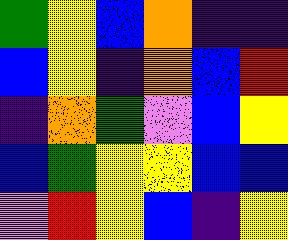[["green", "yellow", "blue", "orange", "indigo", "indigo"], ["blue", "yellow", "indigo", "orange", "blue", "red"], ["indigo", "orange", "green", "violet", "blue", "yellow"], ["blue", "green", "yellow", "yellow", "blue", "blue"], ["violet", "red", "yellow", "blue", "indigo", "yellow"]]